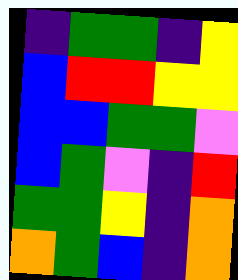[["indigo", "green", "green", "indigo", "yellow"], ["blue", "red", "red", "yellow", "yellow"], ["blue", "blue", "green", "green", "violet"], ["blue", "green", "violet", "indigo", "red"], ["green", "green", "yellow", "indigo", "orange"], ["orange", "green", "blue", "indigo", "orange"]]